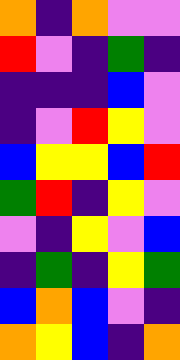[["orange", "indigo", "orange", "violet", "violet"], ["red", "violet", "indigo", "green", "indigo"], ["indigo", "indigo", "indigo", "blue", "violet"], ["indigo", "violet", "red", "yellow", "violet"], ["blue", "yellow", "yellow", "blue", "red"], ["green", "red", "indigo", "yellow", "violet"], ["violet", "indigo", "yellow", "violet", "blue"], ["indigo", "green", "indigo", "yellow", "green"], ["blue", "orange", "blue", "violet", "indigo"], ["orange", "yellow", "blue", "indigo", "orange"]]